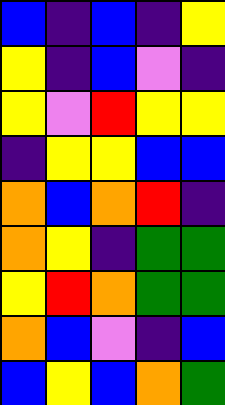[["blue", "indigo", "blue", "indigo", "yellow"], ["yellow", "indigo", "blue", "violet", "indigo"], ["yellow", "violet", "red", "yellow", "yellow"], ["indigo", "yellow", "yellow", "blue", "blue"], ["orange", "blue", "orange", "red", "indigo"], ["orange", "yellow", "indigo", "green", "green"], ["yellow", "red", "orange", "green", "green"], ["orange", "blue", "violet", "indigo", "blue"], ["blue", "yellow", "blue", "orange", "green"]]